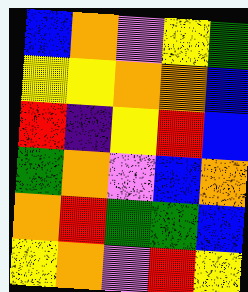[["blue", "orange", "violet", "yellow", "green"], ["yellow", "yellow", "orange", "orange", "blue"], ["red", "indigo", "yellow", "red", "blue"], ["green", "orange", "violet", "blue", "orange"], ["orange", "red", "green", "green", "blue"], ["yellow", "orange", "violet", "red", "yellow"]]